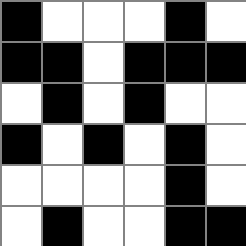[["black", "white", "white", "white", "black", "white"], ["black", "black", "white", "black", "black", "black"], ["white", "black", "white", "black", "white", "white"], ["black", "white", "black", "white", "black", "white"], ["white", "white", "white", "white", "black", "white"], ["white", "black", "white", "white", "black", "black"]]